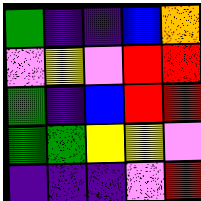[["green", "indigo", "indigo", "blue", "orange"], ["violet", "yellow", "violet", "red", "red"], ["green", "indigo", "blue", "red", "red"], ["green", "green", "yellow", "yellow", "violet"], ["indigo", "indigo", "indigo", "violet", "red"]]